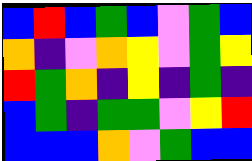[["blue", "red", "blue", "green", "blue", "violet", "green", "blue"], ["orange", "indigo", "violet", "orange", "yellow", "violet", "green", "yellow"], ["red", "green", "orange", "indigo", "yellow", "indigo", "green", "indigo"], ["blue", "green", "indigo", "green", "green", "violet", "yellow", "red"], ["blue", "blue", "blue", "orange", "violet", "green", "blue", "blue"]]